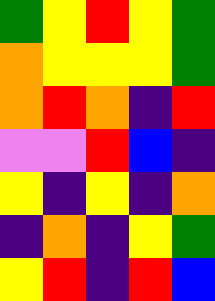[["green", "yellow", "red", "yellow", "green"], ["orange", "yellow", "yellow", "yellow", "green"], ["orange", "red", "orange", "indigo", "red"], ["violet", "violet", "red", "blue", "indigo"], ["yellow", "indigo", "yellow", "indigo", "orange"], ["indigo", "orange", "indigo", "yellow", "green"], ["yellow", "red", "indigo", "red", "blue"]]